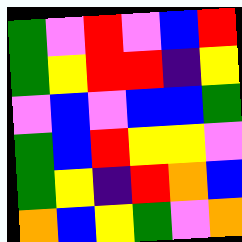[["green", "violet", "red", "violet", "blue", "red"], ["green", "yellow", "red", "red", "indigo", "yellow"], ["violet", "blue", "violet", "blue", "blue", "green"], ["green", "blue", "red", "yellow", "yellow", "violet"], ["green", "yellow", "indigo", "red", "orange", "blue"], ["orange", "blue", "yellow", "green", "violet", "orange"]]